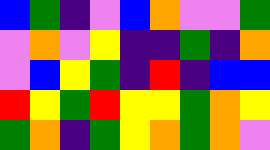[["blue", "green", "indigo", "violet", "blue", "orange", "violet", "violet", "green"], ["violet", "orange", "violet", "yellow", "indigo", "indigo", "green", "indigo", "orange"], ["violet", "blue", "yellow", "green", "indigo", "red", "indigo", "blue", "blue"], ["red", "yellow", "green", "red", "yellow", "yellow", "green", "orange", "yellow"], ["green", "orange", "indigo", "green", "yellow", "orange", "green", "orange", "violet"]]